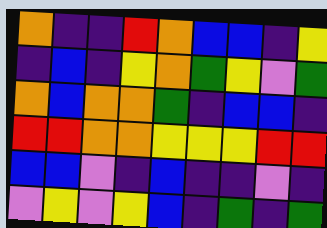[["orange", "indigo", "indigo", "red", "orange", "blue", "blue", "indigo", "yellow"], ["indigo", "blue", "indigo", "yellow", "orange", "green", "yellow", "violet", "green"], ["orange", "blue", "orange", "orange", "green", "indigo", "blue", "blue", "indigo"], ["red", "red", "orange", "orange", "yellow", "yellow", "yellow", "red", "red"], ["blue", "blue", "violet", "indigo", "blue", "indigo", "indigo", "violet", "indigo"], ["violet", "yellow", "violet", "yellow", "blue", "indigo", "green", "indigo", "green"]]